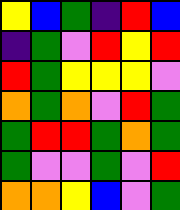[["yellow", "blue", "green", "indigo", "red", "blue"], ["indigo", "green", "violet", "red", "yellow", "red"], ["red", "green", "yellow", "yellow", "yellow", "violet"], ["orange", "green", "orange", "violet", "red", "green"], ["green", "red", "red", "green", "orange", "green"], ["green", "violet", "violet", "green", "violet", "red"], ["orange", "orange", "yellow", "blue", "violet", "green"]]